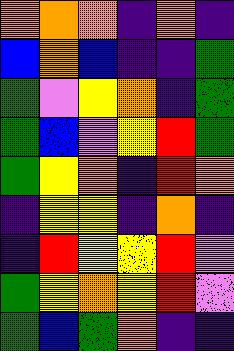[["orange", "orange", "orange", "indigo", "orange", "indigo"], ["blue", "orange", "blue", "indigo", "indigo", "green"], ["green", "violet", "yellow", "orange", "indigo", "green"], ["green", "blue", "violet", "yellow", "red", "green"], ["green", "yellow", "orange", "indigo", "red", "orange"], ["indigo", "yellow", "yellow", "indigo", "orange", "indigo"], ["indigo", "red", "yellow", "yellow", "red", "violet"], ["green", "yellow", "orange", "yellow", "red", "violet"], ["green", "blue", "green", "orange", "indigo", "indigo"]]